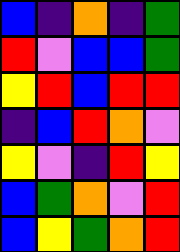[["blue", "indigo", "orange", "indigo", "green"], ["red", "violet", "blue", "blue", "green"], ["yellow", "red", "blue", "red", "red"], ["indigo", "blue", "red", "orange", "violet"], ["yellow", "violet", "indigo", "red", "yellow"], ["blue", "green", "orange", "violet", "red"], ["blue", "yellow", "green", "orange", "red"]]